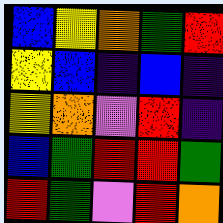[["blue", "yellow", "orange", "green", "red"], ["yellow", "blue", "indigo", "blue", "indigo"], ["yellow", "orange", "violet", "red", "indigo"], ["blue", "green", "red", "red", "green"], ["red", "green", "violet", "red", "orange"]]